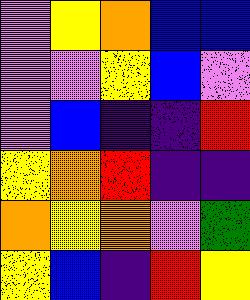[["violet", "yellow", "orange", "blue", "blue"], ["violet", "violet", "yellow", "blue", "violet"], ["violet", "blue", "indigo", "indigo", "red"], ["yellow", "orange", "red", "indigo", "indigo"], ["orange", "yellow", "orange", "violet", "green"], ["yellow", "blue", "indigo", "red", "yellow"]]